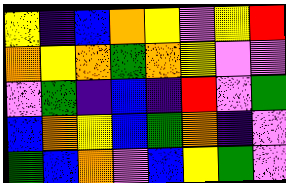[["yellow", "indigo", "blue", "orange", "yellow", "violet", "yellow", "red"], ["orange", "yellow", "orange", "green", "orange", "yellow", "violet", "violet"], ["violet", "green", "indigo", "blue", "indigo", "red", "violet", "green"], ["blue", "orange", "yellow", "blue", "green", "orange", "indigo", "violet"], ["green", "blue", "orange", "violet", "blue", "yellow", "green", "violet"]]